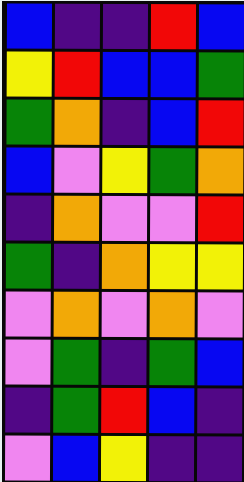[["blue", "indigo", "indigo", "red", "blue"], ["yellow", "red", "blue", "blue", "green"], ["green", "orange", "indigo", "blue", "red"], ["blue", "violet", "yellow", "green", "orange"], ["indigo", "orange", "violet", "violet", "red"], ["green", "indigo", "orange", "yellow", "yellow"], ["violet", "orange", "violet", "orange", "violet"], ["violet", "green", "indigo", "green", "blue"], ["indigo", "green", "red", "blue", "indigo"], ["violet", "blue", "yellow", "indigo", "indigo"]]